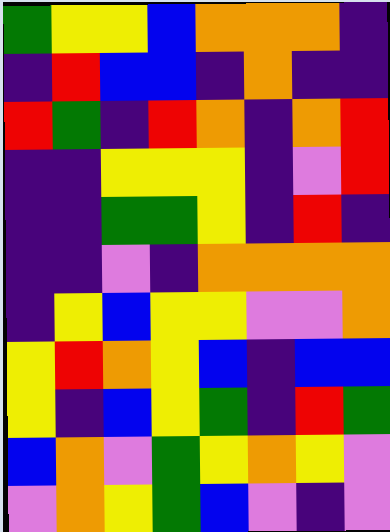[["green", "yellow", "yellow", "blue", "orange", "orange", "orange", "indigo"], ["indigo", "red", "blue", "blue", "indigo", "orange", "indigo", "indigo"], ["red", "green", "indigo", "red", "orange", "indigo", "orange", "red"], ["indigo", "indigo", "yellow", "yellow", "yellow", "indigo", "violet", "red"], ["indigo", "indigo", "green", "green", "yellow", "indigo", "red", "indigo"], ["indigo", "indigo", "violet", "indigo", "orange", "orange", "orange", "orange"], ["indigo", "yellow", "blue", "yellow", "yellow", "violet", "violet", "orange"], ["yellow", "red", "orange", "yellow", "blue", "indigo", "blue", "blue"], ["yellow", "indigo", "blue", "yellow", "green", "indigo", "red", "green"], ["blue", "orange", "violet", "green", "yellow", "orange", "yellow", "violet"], ["violet", "orange", "yellow", "green", "blue", "violet", "indigo", "violet"]]